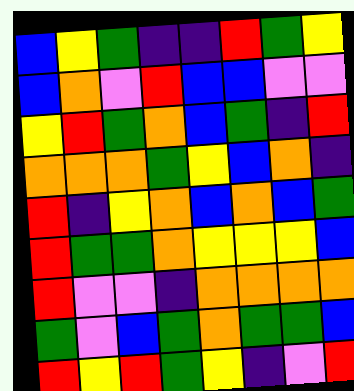[["blue", "yellow", "green", "indigo", "indigo", "red", "green", "yellow"], ["blue", "orange", "violet", "red", "blue", "blue", "violet", "violet"], ["yellow", "red", "green", "orange", "blue", "green", "indigo", "red"], ["orange", "orange", "orange", "green", "yellow", "blue", "orange", "indigo"], ["red", "indigo", "yellow", "orange", "blue", "orange", "blue", "green"], ["red", "green", "green", "orange", "yellow", "yellow", "yellow", "blue"], ["red", "violet", "violet", "indigo", "orange", "orange", "orange", "orange"], ["green", "violet", "blue", "green", "orange", "green", "green", "blue"], ["red", "yellow", "red", "green", "yellow", "indigo", "violet", "red"]]